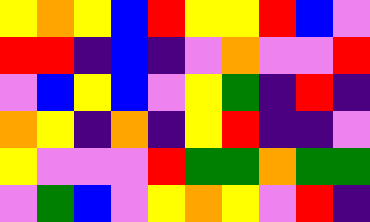[["yellow", "orange", "yellow", "blue", "red", "yellow", "yellow", "red", "blue", "violet"], ["red", "red", "indigo", "blue", "indigo", "violet", "orange", "violet", "violet", "red"], ["violet", "blue", "yellow", "blue", "violet", "yellow", "green", "indigo", "red", "indigo"], ["orange", "yellow", "indigo", "orange", "indigo", "yellow", "red", "indigo", "indigo", "violet"], ["yellow", "violet", "violet", "violet", "red", "green", "green", "orange", "green", "green"], ["violet", "green", "blue", "violet", "yellow", "orange", "yellow", "violet", "red", "indigo"]]